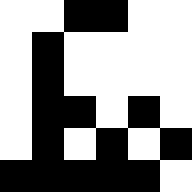[["white", "white", "black", "black", "white", "white"], ["white", "black", "white", "white", "white", "white"], ["white", "black", "white", "white", "white", "white"], ["white", "black", "black", "white", "black", "white"], ["white", "black", "white", "black", "white", "black"], ["black", "black", "black", "black", "black", "white"]]